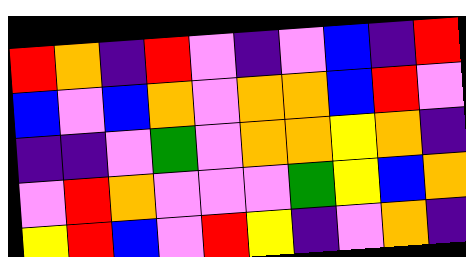[["red", "orange", "indigo", "red", "violet", "indigo", "violet", "blue", "indigo", "red"], ["blue", "violet", "blue", "orange", "violet", "orange", "orange", "blue", "red", "violet"], ["indigo", "indigo", "violet", "green", "violet", "orange", "orange", "yellow", "orange", "indigo"], ["violet", "red", "orange", "violet", "violet", "violet", "green", "yellow", "blue", "orange"], ["yellow", "red", "blue", "violet", "red", "yellow", "indigo", "violet", "orange", "indigo"]]